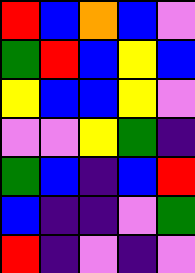[["red", "blue", "orange", "blue", "violet"], ["green", "red", "blue", "yellow", "blue"], ["yellow", "blue", "blue", "yellow", "violet"], ["violet", "violet", "yellow", "green", "indigo"], ["green", "blue", "indigo", "blue", "red"], ["blue", "indigo", "indigo", "violet", "green"], ["red", "indigo", "violet", "indigo", "violet"]]